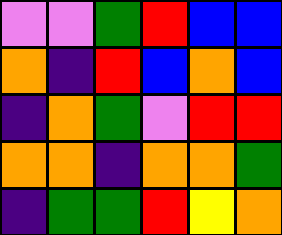[["violet", "violet", "green", "red", "blue", "blue"], ["orange", "indigo", "red", "blue", "orange", "blue"], ["indigo", "orange", "green", "violet", "red", "red"], ["orange", "orange", "indigo", "orange", "orange", "green"], ["indigo", "green", "green", "red", "yellow", "orange"]]